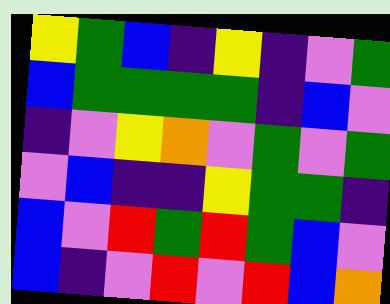[["yellow", "green", "blue", "indigo", "yellow", "indigo", "violet", "green"], ["blue", "green", "green", "green", "green", "indigo", "blue", "violet"], ["indigo", "violet", "yellow", "orange", "violet", "green", "violet", "green"], ["violet", "blue", "indigo", "indigo", "yellow", "green", "green", "indigo"], ["blue", "violet", "red", "green", "red", "green", "blue", "violet"], ["blue", "indigo", "violet", "red", "violet", "red", "blue", "orange"]]